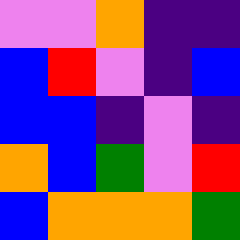[["violet", "violet", "orange", "indigo", "indigo"], ["blue", "red", "violet", "indigo", "blue"], ["blue", "blue", "indigo", "violet", "indigo"], ["orange", "blue", "green", "violet", "red"], ["blue", "orange", "orange", "orange", "green"]]